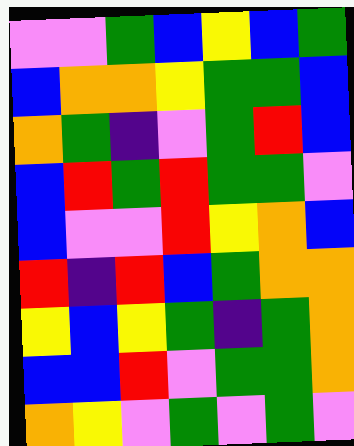[["violet", "violet", "green", "blue", "yellow", "blue", "green"], ["blue", "orange", "orange", "yellow", "green", "green", "blue"], ["orange", "green", "indigo", "violet", "green", "red", "blue"], ["blue", "red", "green", "red", "green", "green", "violet"], ["blue", "violet", "violet", "red", "yellow", "orange", "blue"], ["red", "indigo", "red", "blue", "green", "orange", "orange"], ["yellow", "blue", "yellow", "green", "indigo", "green", "orange"], ["blue", "blue", "red", "violet", "green", "green", "orange"], ["orange", "yellow", "violet", "green", "violet", "green", "violet"]]